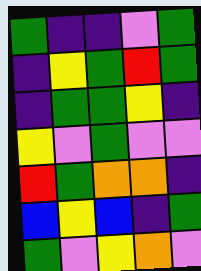[["green", "indigo", "indigo", "violet", "green"], ["indigo", "yellow", "green", "red", "green"], ["indigo", "green", "green", "yellow", "indigo"], ["yellow", "violet", "green", "violet", "violet"], ["red", "green", "orange", "orange", "indigo"], ["blue", "yellow", "blue", "indigo", "green"], ["green", "violet", "yellow", "orange", "violet"]]